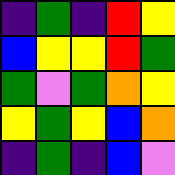[["indigo", "green", "indigo", "red", "yellow"], ["blue", "yellow", "yellow", "red", "green"], ["green", "violet", "green", "orange", "yellow"], ["yellow", "green", "yellow", "blue", "orange"], ["indigo", "green", "indigo", "blue", "violet"]]